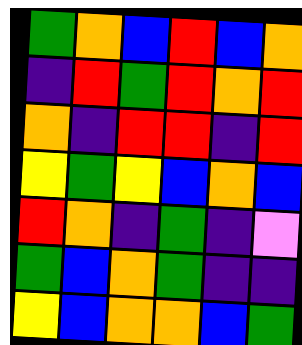[["green", "orange", "blue", "red", "blue", "orange"], ["indigo", "red", "green", "red", "orange", "red"], ["orange", "indigo", "red", "red", "indigo", "red"], ["yellow", "green", "yellow", "blue", "orange", "blue"], ["red", "orange", "indigo", "green", "indigo", "violet"], ["green", "blue", "orange", "green", "indigo", "indigo"], ["yellow", "blue", "orange", "orange", "blue", "green"]]